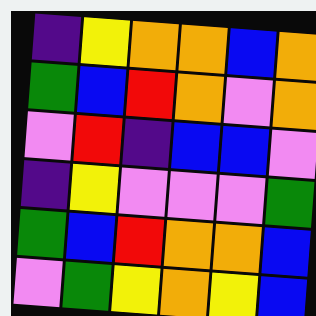[["indigo", "yellow", "orange", "orange", "blue", "orange"], ["green", "blue", "red", "orange", "violet", "orange"], ["violet", "red", "indigo", "blue", "blue", "violet"], ["indigo", "yellow", "violet", "violet", "violet", "green"], ["green", "blue", "red", "orange", "orange", "blue"], ["violet", "green", "yellow", "orange", "yellow", "blue"]]